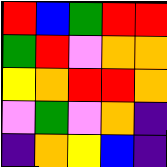[["red", "blue", "green", "red", "red"], ["green", "red", "violet", "orange", "orange"], ["yellow", "orange", "red", "red", "orange"], ["violet", "green", "violet", "orange", "indigo"], ["indigo", "orange", "yellow", "blue", "indigo"]]